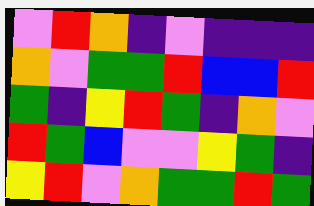[["violet", "red", "orange", "indigo", "violet", "indigo", "indigo", "indigo"], ["orange", "violet", "green", "green", "red", "blue", "blue", "red"], ["green", "indigo", "yellow", "red", "green", "indigo", "orange", "violet"], ["red", "green", "blue", "violet", "violet", "yellow", "green", "indigo"], ["yellow", "red", "violet", "orange", "green", "green", "red", "green"]]